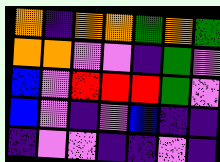[["orange", "indigo", "orange", "orange", "green", "orange", "green"], ["orange", "orange", "violet", "violet", "indigo", "green", "violet"], ["blue", "violet", "red", "red", "red", "green", "violet"], ["blue", "violet", "indigo", "violet", "blue", "indigo", "indigo"], ["indigo", "violet", "violet", "indigo", "indigo", "violet", "indigo"]]